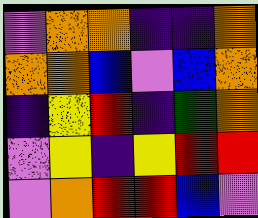[["violet", "orange", "orange", "indigo", "indigo", "orange"], ["orange", "orange", "blue", "violet", "blue", "orange"], ["indigo", "yellow", "red", "indigo", "green", "orange"], ["violet", "yellow", "indigo", "yellow", "red", "red"], ["violet", "orange", "red", "red", "blue", "violet"]]